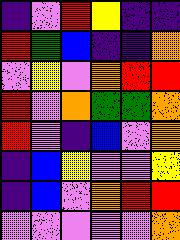[["indigo", "violet", "red", "yellow", "indigo", "indigo"], ["red", "green", "blue", "indigo", "indigo", "orange"], ["violet", "yellow", "violet", "orange", "red", "red"], ["red", "violet", "orange", "green", "green", "orange"], ["red", "violet", "indigo", "blue", "violet", "orange"], ["indigo", "blue", "yellow", "violet", "violet", "yellow"], ["indigo", "blue", "violet", "orange", "red", "red"], ["violet", "violet", "violet", "violet", "violet", "orange"]]